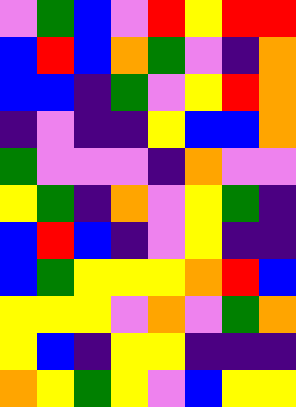[["violet", "green", "blue", "violet", "red", "yellow", "red", "red"], ["blue", "red", "blue", "orange", "green", "violet", "indigo", "orange"], ["blue", "blue", "indigo", "green", "violet", "yellow", "red", "orange"], ["indigo", "violet", "indigo", "indigo", "yellow", "blue", "blue", "orange"], ["green", "violet", "violet", "violet", "indigo", "orange", "violet", "violet"], ["yellow", "green", "indigo", "orange", "violet", "yellow", "green", "indigo"], ["blue", "red", "blue", "indigo", "violet", "yellow", "indigo", "indigo"], ["blue", "green", "yellow", "yellow", "yellow", "orange", "red", "blue"], ["yellow", "yellow", "yellow", "violet", "orange", "violet", "green", "orange"], ["yellow", "blue", "indigo", "yellow", "yellow", "indigo", "indigo", "indigo"], ["orange", "yellow", "green", "yellow", "violet", "blue", "yellow", "yellow"]]